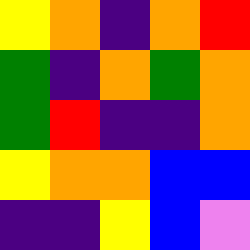[["yellow", "orange", "indigo", "orange", "red"], ["green", "indigo", "orange", "green", "orange"], ["green", "red", "indigo", "indigo", "orange"], ["yellow", "orange", "orange", "blue", "blue"], ["indigo", "indigo", "yellow", "blue", "violet"]]